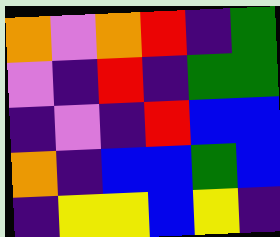[["orange", "violet", "orange", "red", "indigo", "green"], ["violet", "indigo", "red", "indigo", "green", "green"], ["indigo", "violet", "indigo", "red", "blue", "blue"], ["orange", "indigo", "blue", "blue", "green", "blue"], ["indigo", "yellow", "yellow", "blue", "yellow", "indigo"]]